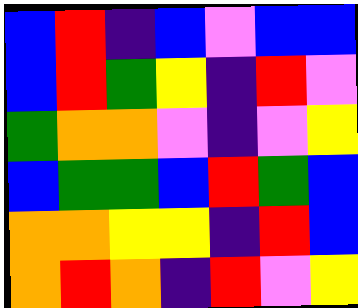[["blue", "red", "indigo", "blue", "violet", "blue", "blue"], ["blue", "red", "green", "yellow", "indigo", "red", "violet"], ["green", "orange", "orange", "violet", "indigo", "violet", "yellow"], ["blue", "green", "green", "blue", "red", "green", "blue"], ["orange", "orange", "yellow", "yellow", "indigo", "red", "blue"], ["orange", "red", "orange", "indigo", "red", "violet", "yellow"]]